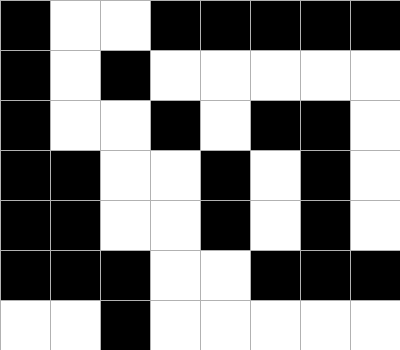[["black", "white", "white", "black", "black", "black", "black", "black"], ["black", "white", "black", "white", "white", "white", "white", "white"], ["black", "white", "white", "black", "white", "black", "black", "white"], ["black", "black", "white", "white", "black", "white", "black", "white"], ["black", "black", "white", "white", "black", "white", "black", "white"], ["black", "black", "black", "white", "white", "black", "black", "black"], ["white", "white", "black", "white", "white", "white", "white", "white"]]